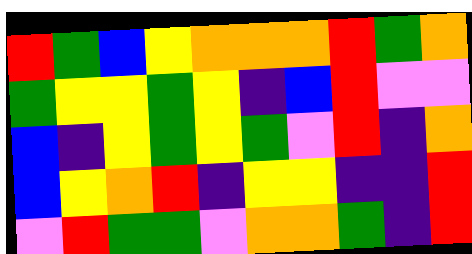[["red", "green", "blue", "yellow", "orange", "orange", "orange", "red", "green", "orange"], ["green", "yellow", "yellow", "green", "yellow", "indigo", "blue", "red", "violet", "violet"], ["blue", "indigo", "yellow", "green", "yellow", "green", "violet", "red", "indigo", "orange"], ["blue", "yellow", "orange", "red", "indigo", "yellow", "yellow", "indigo", "indigo", "red"], ["violet", "red", "green", "green", "violet", "orange", "orange", "green", "indigo", "red"]]